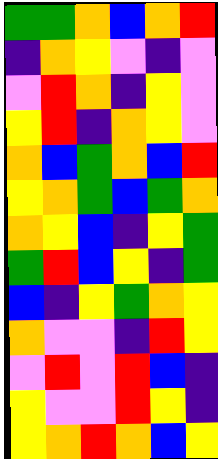[["green", "green", "orange", "blue", "orange", "red"], ["indigo", "orange", "yellow", "violet", "indigo", "violet"], ["violet", "red", "orange", "indigo", "yellow", "violet"], ["yellow", "red", "indigo", "orange", "yellow", "violet"], ["orange", "blue", "green", "orange", "blue", "red"], ["yellow", "orange", "green", "blue", "green", "orange"], ["orange", "yellow", "blue", "indigo", "yellow", "green"], ["green", "red", "blue", "yellow", "indigo", "green"], ["blue", "indigo", "yellow", "green", "orange", "yellow"], ["orange", "violet", "violet", "indigo", "red", "yellow"], ["violet", "red", "violet", "red", "blue", "indigo"], ["yellow", "violet", "violet", "red", "yellow", "indigo"], ["yellow", "orange", "red", "orange", "blue", "yellow"]]